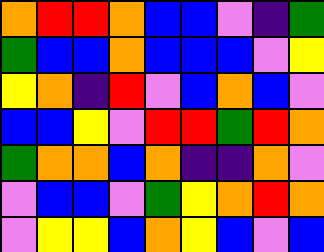[["orange", "red", "red", "orange", "blue", "blue", "violet", "indigo", "green"], ["green", "blue", "blue", "orange", "blue", "blue", "blue", "violet", "yellow"], ["yellow", "orange", "indigo", "red", "violet", "blue", "orange", "blue", "violet"], ["blue", "blue", "yellow", "violet", "red", "red", "green", "red", "orange"], ["green", "orange", "orange", "blue", "orange", "indigo", "indigo", "orange", "violet"], ["violet", "blue", "blue", "violet", "green", "yellow", "orange", "red", "orange"], ["violet", "yellow", "yellow", "blue", "orange", "yellow", "blue", "violet", "blue"]]